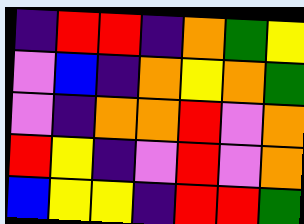[["indigo", "red", "red", "indigo", "orange", "green", "yellow"], ["violet", "blue", "indigo", "orange", "yellow", "orange", "green"], ["violet", "indigo", "orange", "orange", "red", "violet", "orange"], ["red", "yellow", "indigo", "violet", "red", "violet", "orange"], ["blue", "yellow", "yellow", "indigo", "red", "red", "green"]]